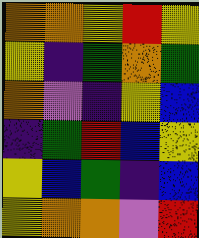[["orange", "orange", "yellow", "red", "yellow"], ["yellow", "indigo", "green", "orange", "green"], ["orange", "violet", "indigo", "yellow", "blue"], ["indigo", "green", "red", "blue", "yellow"], ["yellow", "blue", "green", "indigo", "blue"], ["yellow", "orange", "orange", "violet", "red"]]